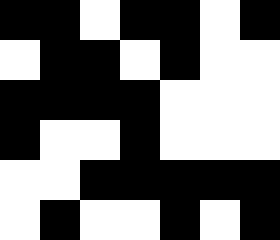[["black", "black", "white", "black", "black", "white", "black"], ["white", "black", "black", "white", "black", "white", "white"], ["black", "black", "black", "black", "white", "white", "white"], ["black", "white", "white", "black", "white", "white", "white"], ["white", "white", "black", "black", "black", "black", "black"], ["white", "black", "white", "white", "black", "white", "black"]]